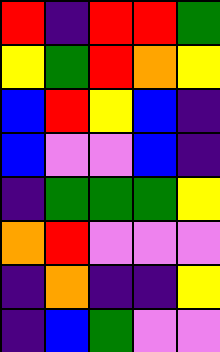[["red", "indigo", "red", "red", "green"], ["yellow", "green", "red", "orange", "yellow"], ["blue", "red", "yellow", "blue", "indigo"], ["blue", "violet", "violet", "blue", "indigo"], ["indigo", "green", "green", "green", "yellow"], ["orange", "red", "violet", "violet", "violet"], ["indigo", "orange", "indigo", "indigo", "yellow"], ["indigo", "blue", "green", "violet", "violet"]]